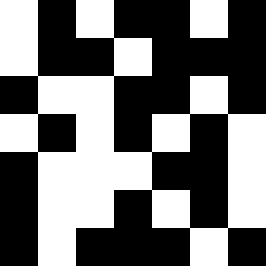[["white", "black", "white", "black", "black", "white", "black"], ["white", "black", "black", "white", "black", "black", "black"], ["black", "white", "white", "black", "black", "white", "black"], ["white", "black", "white", "black", "white", "black", "white"], ["black", "white", "white", "white", "black", "black", "white"], ["black", "white", "white", "black", "white", "black", "white"], ["black", "white", "black", "black", "black", "white", "black"]]